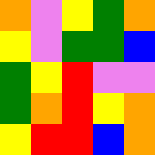[["orange", "violet", "yellow", "green", "orange"], ["yellow", "violet", "green", "green", "blue"], ["green", "yellow", "red", "violet", "violet"], ["green", "orange", "red", "yellow", "orange"], ["yellow", "red", "red", "blue", "orange"]]